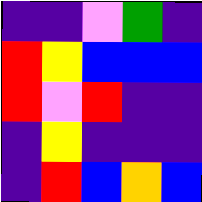[["indigo", "indigo", "violet", "green", "indigo"], ["red", "yellow", "blue", "blue", "blue"], ["red", "violet", "red", "indigo", "indigo"], ["indigo", "yellow", "indigo", "indigo", "indigo"], ["indigo", "red", "blue", "orange", "blue"]]